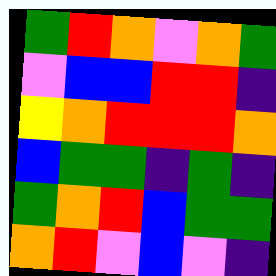[["green", "red", "orange", "violet", "orange", "green"], ["violet", "blue", "blue", "red", "red", "indigo"], ["yellow", "orange", "red", "red", "red", "orange"], ["blue", "green", "green", "indigo", "green", "indigo"], ["green", "orange", "red", "blue", "green", "green"], ["orange", "red", "violet", "blue", "violet", "indigo"]]